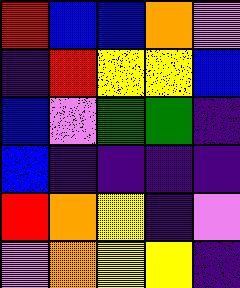[["red", "blue", "blue", "orange", "violet"], ["indigo", "red", "yellow", "yellow", "blue"], ["blue", "violet", "green", "green", "indigo"], ["blue", "indigo", "indigo", "indigo", "indigo"], ["red", "orange", "yellow", "indigo", "violet"], ["violet", "orange", "yellow", "yellow", "indigo"]]